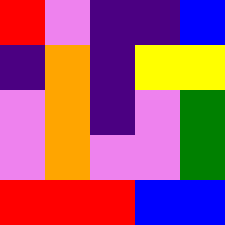[["red", "violet", "indigo", "indigo", "blue"], ["indigo", "orange", "indigo", "yellow", "yellow"], ["violet", "orange", "indigo", "violet", "green"], ["violet", "orange", "violet", "violet", "green"], ["red", "red", "red", "blue", "blue"]]